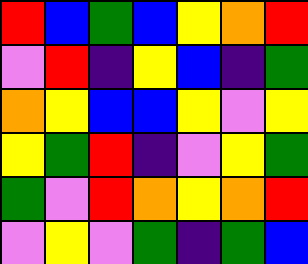[["red", "blue", "green", "blue", "yellow", "orange", "red"], ["violet", "red", "indigo", "yellow", "blue", "indigo", "green"], ["orange", "yellow", "blue", "blue", "yellow", "violet", "yellow"], ["yellow", "green", "red", "indigo", "violet", "yellow", "green"], ["green", "violet", "red", "orange", "yellow", "orange", "red"], ["violet", "yellow", "violet", "green", "indigo", "green", "blue"]]